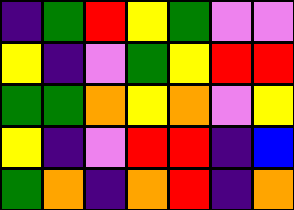[["indigo", "green", "red", "yellow", "green", "violet", "violet"], ["yellow", "indigo", "violet", "green", "yellow", "red", "red"], ["green", "green", "orange", "yellow", "orange", "violet", "yellow"], ["yellow", "indigo", "violet", "red", "red", "indigo", "blue"], ["green", "orange", "indigo", "orange", "red", "indigo", "orange"]]